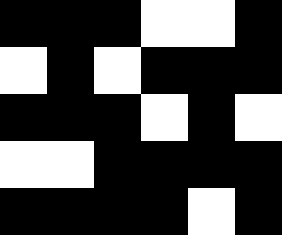[["black", "black", "black", "white", "white", "black"], ["white", "black", "white", "black", "black", "black"], ["black", "black", "black", "white", "black", "white"], ["white", "white", "black", "black", "black", "black"], ["black", "black", "black", "black", "white", "black"]]